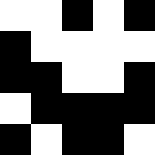[["white", "white", "black", "white", "black"], ["black", "white", "white", "white", "white"], ["black", "black", "white", "white", "black"], ["white", "black", "black", "black", "black"], ["black", "white", "black", "black", "white"]]